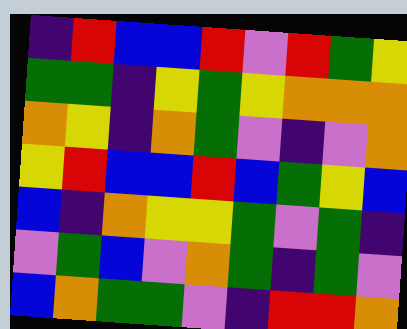[["indigo", "red", "blue", "blue", "red", "violet", "red", "green", "yellow"], ["green", "green", "indigo", "yellow", "green", "yellow", "orange", "orange", "orange"], ["orange", "yellow", "indigo", "orange", "green", "violet", "indigo", "violet", "orange"], ["yellow", "red", "blue", "blue", "red", "blue", "green", "yellow", "blue"], ["blue", "indigo", "orange", "yellow", "yellow", "green", "violet", "green", "indigo"], ["violet", "green", "blue", "violet", "orange", "green", "indigo", "green", "violet"], ["blue", "orange", "green", "green", "violet", "indigo", "red", "red", "orange"]]